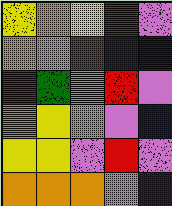[["yellow", "orange", "yellow", "red", "violet"], ["orange", "violet", "red", "indigo", "indigo"], ["red", "green", "orange", "red", "violet"], ["orange", "yellow", "orange", "violet", "blue"], ["yellow", "yellow", "violet", "red", "violet"], ["orange", "orange", "orange", "violet", "indigo"]]